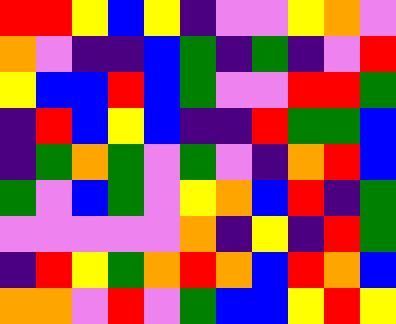[["red", "red", "yellow", "blue", "yellow", "indigo", "violet", "violet", "yellow", "orange", "violet"], ["orange", "violet", "indigo", "indigo", "blue", "green", "indigo", "green", "indigo", "violet", "red"], ["yellow", "blue", "blue", "red", "blue", "green", "violet", "violet", "red", "red", "green"], ["indigo", "red", "blue", "yellow", "blue", "indigo", "indigo", "red", "green", "green", "blue"], ["indigo", "green", "orange", "green", "violet", "green", "violet", "indigo", "orange", "red", "blue"], ["green", "violet", "blue", "green", "violet", "yellow", "orange", "blue", "red", "indigo", "green"], ["violet", "violet", "violet", "violet", "violet", "orange", "indigo", "yellow", "indigo", "red", "green"], ["indigo", "red", "yellow", "green", "orange", "red", "orange", "blue", "red", "orange", "blue"], ["orange", "orange", "violet", "red", "violet", "green", "blue", "blue", "yellow", "red", "yellow"]]